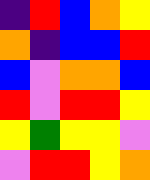[["indigo", "red", "blue", "orange", "yellow"], ["orange", "indigo", "blue", "blue", "red"], ["blue", "violet", "orange", "orange", "blue"], ["red", "violet", "red", "red", "yellow"], ["yellow", "green", "yellow", "yellow", "violet"], ["violet", "red", "red", "yellow", "orange"]]